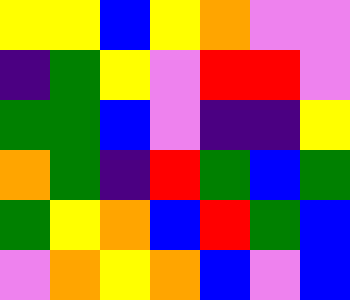[["yellow", "yellow", "blue", "yellow", "orange", "violet", "violet"], ["indigo", "green", "yellow", "violet", "red", "red", "violet"], ["green", "green", "blue", "violet", "indigo", "indigo", "yellow"], ["orange", "green", "indigo", "red", "green", "blue", "green"], ["green", "yellow", "orange", "blue", "red", "green", "blue"], ["violet", "orange", "yellow", "orange", "blue", "violet", "blue"]]